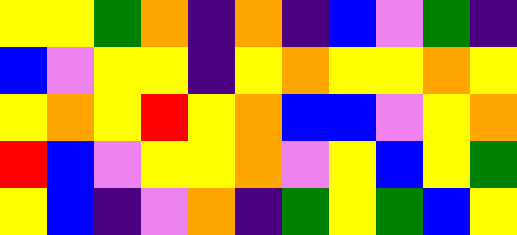[["yellow", "yellow", "green", "orange", "indigo", "orange", "indigo", "blue", "violet", "green", "indigo"], ["blue", "violet", "yellow", "yellow", "indigo", "yellow", "orange", "yellow", "yellow", "orange", "yellow"], ["yellow", "orange", "yellow", "red", "yellow", "orange", "blue", "blue", "violet", "yellow", "orange"], ["red", "blue", "violet", "yellow", "yellow", "orange", "violet", "yellow", "blue", "yellow", "green"], ["yellow", "blue", "indigo", "violet", "orange", "indigo", "green", "yellow", "green", "blue", "yellow"]]